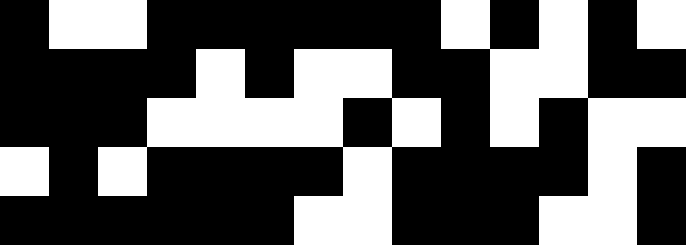[["black", "white", "white", "black", "black", "black", "black", "black", "black", "white", "black", "white", "black", "white"], ["black", "black", "black", "black", "white", "black", "white", "white", "black", "black", "white", "white", "black", "black"], ["black", "black", "black", "white", "white", "white", "white", "black", "white", "black", "white", "black", "white", "white"], ["white", "black", "white", "black", "black", "black", "black", "white", "black", "black", "black", "black", "white", "black"], ["black", "black", "black", "black", "black", "black", "white", "white", "black", "black", "black", "white", "white", "black"]]